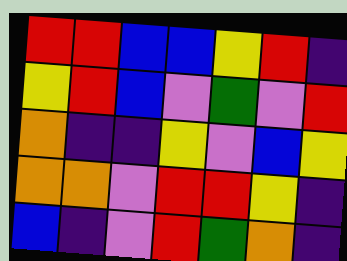[["red", "red", "blue", "blue", "yellow", "red", "indigo"], ["yellow", "red", "blue", "violet", "green", "violet", "red"], ["orange", "indigo", "indigo", "yellow", "violet", "blue", "yellow"], ["orange", "orange", "violet", "red", "red", "yellow", "indigo"], ["blue", "indigo", "violet", "red", "green", "orange", "indigo"]]